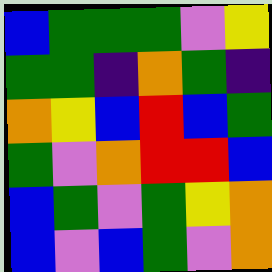[["blue", "green", "green", "green", "violet", "yellow"], ["green", "green", "indigo", "orange", "green", "indigo"], ["orange", "yellow", "blue", "red", "blue", "green"], ["green", "violet", "orange", "red", "red", "blue"], ["blue", "green", "violet", "green", "yellow", "orange"], ["blue", "violet", "blue", "green", "violet", "orange"]]